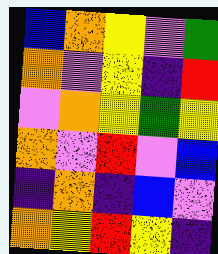[["blue", "orange", "yellow", "violet", "green"], ["orange", "violet", "yellow", "indigo", "red"], ["violet", "orange", "yellow", "green", "yellow"], ["orange", "violet", "red", "violet", "blue"], ["indigo", "orange", "indigo", "blue", "violet"], ["orange", "yellow", "red", "yellow", "indigo"]]